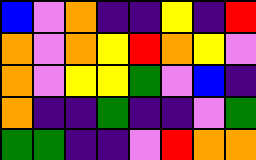[["blue", "violet", "orange", "indigo", "indigo", "yellow", "indigo", "red"], ["orange", "violet", "orange", "yellow", "red", "orange", "yellow", "violet"], ["orange", "violet", "yellow", "yellow", "green", "violet", "blue", "indigo"], ["orange", "indigo", "indigo", "green", "indigo", "indigo", "violet", "green"], ["green", "green", "indigo", "indigo", "violet", "red", "orange", "orange"]]